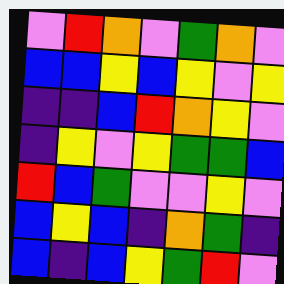[["violet", "red", "orange", "violet", "green", "orange", "violet"], ["blue", "blue", "yellow", "blue", "yellow", "violet", "yellow"], ["indigo", "indigo", "blue", "red", "orange", "yellow", "violet"], ["indigo", "yellow", "violet", "yellow", "green", "green", "blue"], ["red", "blue", "green", "violet", "violet", "yellow", "violet"], ["blue", "yellow", "blue", "indigo", "orange", "green", "indigo"], ["blue", "indigo", "blue", "yellow", "green", "red", "violet"]]